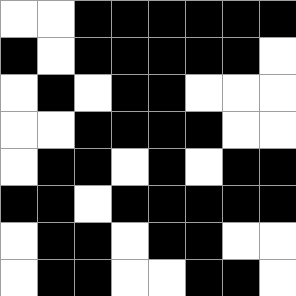[["white", "white", "black", "black", "black", "black", "black", "black"], ["black", "white", "black", "black", "black", "black", "black", "white"], ["white", "black", "white", "black", "black", "white", "white", "white"], ["white", "white", "black", "black", "black", "black", "white", "white"], ["white", "black", "black", "white", "black", "white", "black", "black"], ["black", "black", "white", "black", "black", "black", "black", "black"], ["white", "black", "black", "white", "black", "black", "white", "white"], ["white", "black", "black", "white", "white", "black", "black", "white"]]